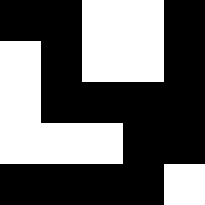[["black", "black", "white", "white", "black"], ["white", "black", "white", "white", "black"], ["white", "black", "black", "black", "black"], ["white", "white", "white", "black", "black"], ["black", "black", "black", "black", "white"]]